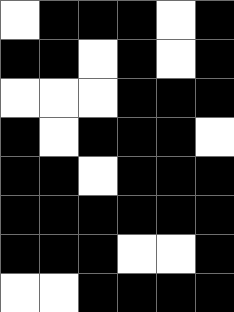[["white", "black", "black", "black", "white", "black"], ["black", "black", "white", "black", "white", "black"], ["white", "white", "white", "black", "black", "black"], ["black", "white", "black", "black", "black", "white"], ["black", "black", "white", "black", "black", "black"], ["black", "black", "black", "black", "black", "black"], ["black", "black", "black", "white", "white", "black"], ["white", "white", "black", "black", "black", "black"]]